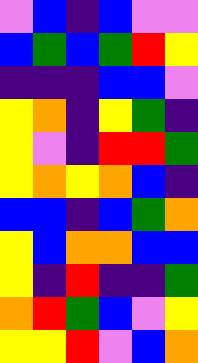[["violet", "blue", "indigo", "blue", "violet", "violet"], ["blue", "green", "blue", "green", "red", "yellow"], ["indigo", "indigo", "indigo", "blue", "blue", "violet"], ["yellow", "orange", "indigo", "yellow", "green", "indigo"], ["yellow", "violet", "indigo", "red", "red", "green"], ["yellow", "orange", "yellow", "orange", "blue", "indigo"], ["blue", "blue", "indigo", "blue", "green", "orange"], ["yellow", "blue", "orange", "orange", "blue", "blue"], ["yellow", "indigo", "red", "indigo", "indigo", "green"], ["orange", "red", "green", "blue", "violet", "yellow"], ["yellow", "yellow", "red", "violet", "blue", "orange"]]